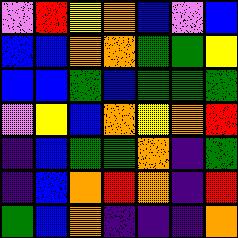[["violet", "red", "yellow", "orange", "blue", "violet", "blue"], ["blue", "blue", "orange", "orange", "green", "green", "yellow"], ["blue", "blue", "green", "blue", "green", "green", "green"], ["violet", "yellow", "blue", "orange", "yellow", "orange", "red"], ["indigo", "blue", "green", "green", "orange", "indigo", "green"], ["indigo", "blue", "orange", "red", "orange", "indigo", "red"], ["green", "blue", "orange", "indigo", "indigo", "indigo", "orange"]]